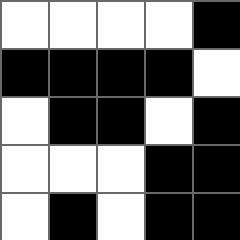[["white", "white", "white", "white", "black"], ["black", "black", "black", "black", "white"], ["white", "black", "black", "white", "black"], ["white", "white", "white", "black", "black"], ["white", "black", "white", "black", "black"]]